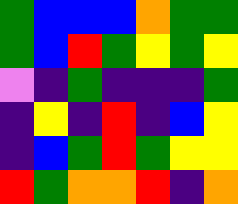[["green", "blue", "blue", "blue", "orange", "green", "green"], ["green", "blue", "red", "green", "yellow", "green", "yellow"], ["violet", "indigo", "green", "indigo", "indigo", "indigo", "green"], ["indigo", "yellow", "indigo", "red", "indigo", "blue", "yellow"], ["indigo", "blue", "green", "red", "green", "yellow", "yellow"], ["red", "green", "orange", "orange", "red", "indigo", "orange"]]